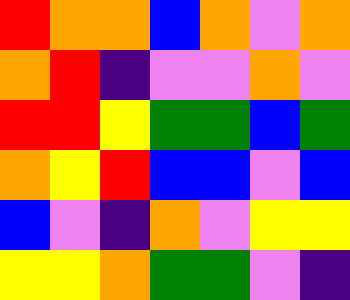[["red", "orange", "orange", "blue", "orange", "violet", "orange"], ["orange", "red", "indigo", "violet", "violet", "orange", "violet"], ["red", "red", "yellow", "green", "green", "blue", "green"], ["orange", "yellow", "red", "blue", "blue", "violet", "blue"], ["blue", "violet", "indigo", "orange", "violet", "yellow", "yellow"], ["yellow", "yellow", "orange", "green", "green", "violet", "indigo"]]